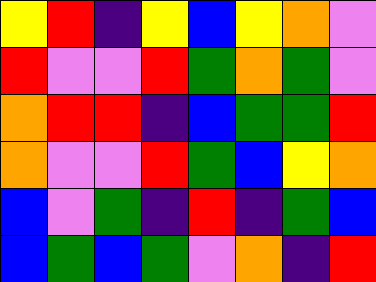[["yellow", "red", "indigo", "yellow", "blue", "yellow", "orange", "violet"], ["red", "violet", "violet", "red", "green", "orange", "green", "violet"], ["orange", "red", "red", "indigo", "blue", "green", "green", "red"], ["orange", "violet", "violet", "red", "green", "blue", "yellow", "orange"], ["blue", "violet", "green", "indigo", "red", "indigo", "green", "blue"], ["blue", "green", "blue", "green", "violet", "orange", "indigo", "red"]]